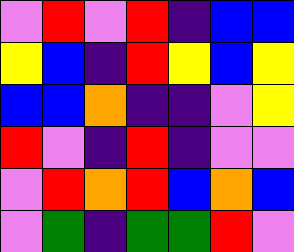[["violet", "red", "violet", "red", "indigo", "blue", "blue"], ["yellow", "blue", "indigo", "red", "yellow", "blue", "yellow"], ["blue", "blue", "orange", "indigo", "indigo", "violet", "yellow"], ["red", "violet", "indigo", "red", "indigo", "violet", "violet"], ["violet", "red", "orange", "red", "blue", "orange", "blue"], ["violet", "green", "indigo", "green", "green", "red", "violet"]]